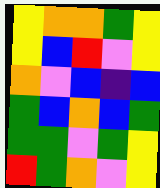[["yellow", "orange", "orange", "green", "yellow"], ["yellow", "blue", "red", "violet", "yellow"], ["orange", "violet", "blue", "indigo", "blue"], ["green", "blue", "orange", "blue", "green"], ["green", "green", "violet", "green", "yellow"], ["red", "green", "orange", "violet", "yellow"]]